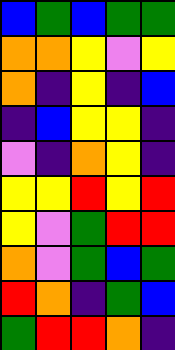[["blue", "green", "blue", "green", "green"], ["orange", "orange", "yellow", "violet", "yellow"], ["orange", "indigo", "yellow", "indigo", "blue"], ["indigo", "blue", "yellow", "yellow", "indigo"], ["violet", "indigo", "orange", "yellow", "indigo"], ["yellow", "yellow", "red", "yellow", "red"], ["yellow", "violet", "green", "red", "red"], ["orange", "violet", "green", "blue", "green"], ["red", "orange", "indigo", "green", "blue"], ["green", "red", "red", "orange", "indigo"]]